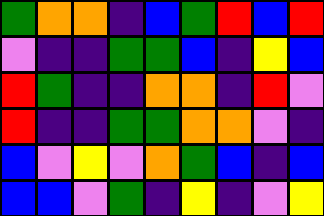[["green", "orange", "orange", "indigo", "blue", "green", "red", "blue", "red"], ["violet", "indigo", "indigo", "green", "green", "blue", "indigo", "yellow", "blue"], ["red", "green", "indigo", "indigo", "orange", "orange", "indigo", "red", "violet"], ["red", "indigo", "indigo", "green", "green", "orange", "orange", "violet", "indigo"], ["blue", "violet", "yellow", "violet", "orange", "green", "blue", "indigo", "blue"], ["blue", "blue", "violet", "green", "indigo", "yellow", "indigo", "violet", "yellow"]]